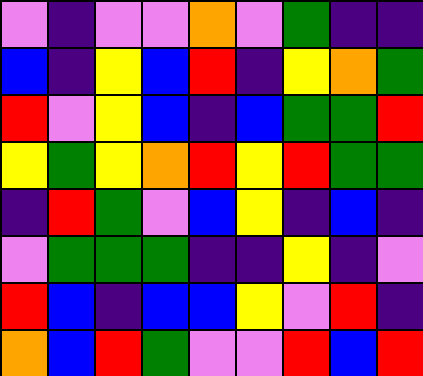[["violet", "indigo", "violet", "violet", "orange", "violet", "green", "indigo", "indigo"], ["blue", "indigo", "yellow", "blue", "red", "indigo", "yellow", "orange", "green"], ["red", "violet", "yellow", "blue", "indigo", "blue", "green", "green", "red"], ["yellow", "green", "yellow", "orange", "red", "yellow", "red", "green", "green"], ["indigo", "red", "green", "violet", "blue", "yellow", "indigo", "blue", "indigo"], ["violet", "green", "green", "green", "indigo", "indigo", "yellow", "indigo", "violet"], ["red", "blue", "indigo", "blue", "blue", "yellow", "violet", "red", "indigo"], ["orange", "blue", "red", "green", "violet", "violet", "red", "blue", "red"]]